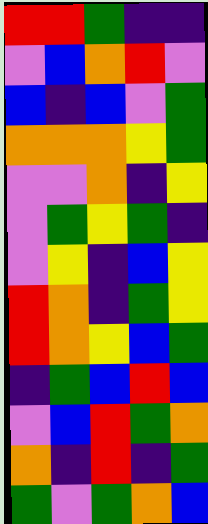[["red", "red", "green", "indigo", "indigo"], ["violet", "blue", "orange", "red", "violet"], ["blue", "indigo", "blue", "violet", "green"], ["orange", "orange", "orange", "yellow", "green"], ["violet", "violet", "orange", "indigo", "yellow"], ["violet", "green", "yellow", "green", "indigo"], ["violet", "yellow", "indigo", "blue", "yellow"], ["red", "orange", "indigo", "green", "yellow"], ["red", "orange", "yellow", "blue", "green"], ["indigo", "green", "blue", "red", "blue"], ["violet", "blue", "red", "green", "orange"], ["orange", "indigo", "red", "indigo", "green"], ["green", "violet", "green", "orange", "blue"]]